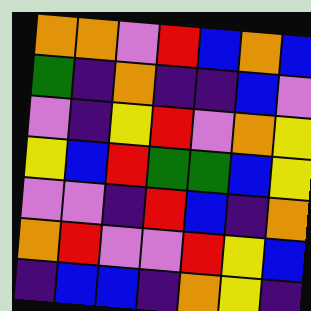[["orange", "orange", "violet", "red", "blue", "orange", "blue"], ["green", "indigo", "orange", "indigo", "indigo", "blue", "violet"], ["violet", "indigo", "yellow", "red", "violet", "orange", "yellow"], ["yellow", "blue", "red", "green", "green", "blue", "yellow"], ["violet", "violet", "indigo", "red", "blue", "indigo", "orange"], ["orange", "red", "violet", "violet", "red", "yellow", "blue"], ["indigo", "blue", "blue", "indigo", "orange", "yellow", "indigo"]]